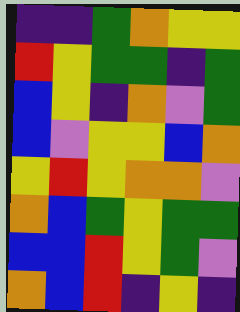[["indigo", "indigo", "green", "orange", "yellow", "yellow"], ["red", "yellow", "green", "green", "indigo", "green"], ["blue", "yellow", "indigo", "orange", "violet", "green"], ["blue", "violet", "yellow", "yellow", "blue", "orange"], ["yellow", "red", "yellow", "orange", "orange", "violet"], ["orange", "blue", "green", "yellow", "green", "green"], ["blue", "blue", "red", "yellow", "green", "violet"], ["orange", "blue", "red", "indigo", "yellow", "indigo"]]